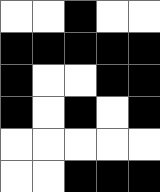[["white", "white", "black", "white", "white"], ["black", "black", "black", "black", "black"], ["black", "white", "white", "black", "black"], ["black", "white", "black", "white", "black"], ["white", "white", "white", "white", "white"], ["white", "white", "black", "black", "black"]]